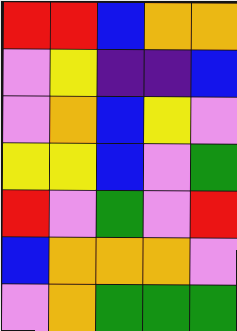[["red", "red", "blue", "orange", "orange"], ["violet", "yellow", "indigo", "indigo", "blue"], ["violet", "orange", "blue", "yellow", "violet"], ["yellow", "yellow", "blue", "violet", "green"], ["red", "violet", "green", "violet", "red"], ["blue", "orange", "orange", "orange", "violet"], ["violet", "orange", "green", "green", "green"]]